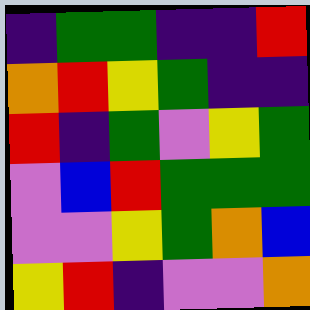[["indigo", "green", "green", "indigo", "indigo", "red"], ["orange", "red", "yellow", "green", "indigo", "indigo"], ["red", "indigo", "green", "violet", "yellow", "green"], ["violet", "blue", "red", "green", "green", "green"], ["violet", "violet", "yellow", "green", "orange", "blue"], ["yellow", "red", "indigo", "violet", "violet", "orange"]]